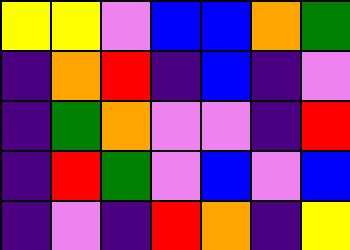[["yellow", "yellow", "violet", "blue", "blue", "orange", "green"], ["indigo", "orange", "red", "indigo", "blue", "indigo", "violet"], ["indigo", "green", "orange", "violet", "violet", "indigo", "red"], ["indigo", "red", "green", "violet", "blue", "violet", "blue"], ["indigo", "violet", "indigo", "red", "orange", "indigo", "yellow"]]